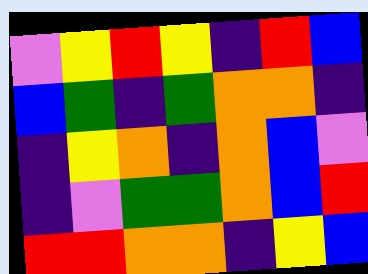[["violet", "yellow", "red", "yellow", "indigo", "red", "blue"], ["blue", "green", "indigo", "green", "orange", "orange", "indigo"], ["indigo", "yellow", "orange", "indigo", "orange", "blue", "violet"], ["indigo", "violet", "green", "green", "orange", "blue", "red"], ["red", "red", "orange", "orange", "indigo", "yellow", "blue"]]